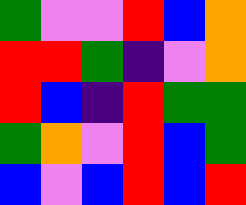[["green", "violet", "violet", "red", "blue", "orange"], ["red", "red", "green", "indigo", "violet", "orange"], ["red", "blue", "indigo", "red", "green", "green"], ["green", "orange", "violet", "red", "blue", "green"], ["blue", "violet", "blue", "red", "blue", "red"]]